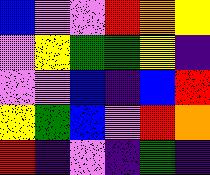[["blue", "violet", "violet", "red", "orange", "yellow"], ["violet", "yellow", "green", "green", "yellow", "indigo"], ["violet", "violet", "blue", "indigo", "blue", "red"], ["yellow", "green", "blue", "violet", "red", "orange"], ["red", "indigo", "violet", "indigo", "green", "indigo"]]